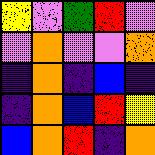[["yellow", "violet", "green", "red", "violet"], ["violet", "orange", "violet", "violet", "orange"], ["indigo", "orange", "indigo", "blue", "indigo"], ["indigo", "orange", "blue", "red", "yellow"], ["blue", "orange", "red", "indigo", "orange"]]